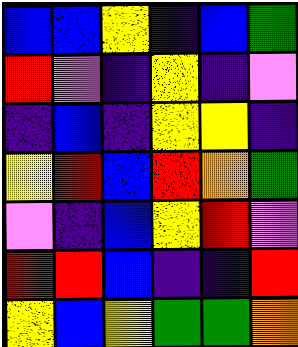[["blue", "blue", "yellow", "indigo", "blue", "green"], ["red", "violet", "indigo", "yellow", "indigo", "violet"], ["indigo", "blue", "indigo", "yellow", "yellow", "indigo"], ["yellow", "red", "blue", "red", "orange", "green"], ["violet", "indigo", "blue", "yellow", "red", "violet"], ["red", "red", "blue", "indigo", "indigo", "red"], ["yellow", "blue", "yellow", "green", "green", "orange"]]